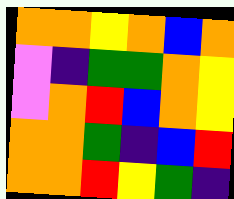[["orange", "orange", "yellow", "orange", "blue", "orange"], ["violet", "indigo", "green", "green", "orange", "yellow"], ["violet", "orange", "red", "blue", "orange", "yellow"], ["orange", "orange", "green", "indigo", "blue", "red"], ["orange", "orange", "red", "yellow", "green", "indigo"]]